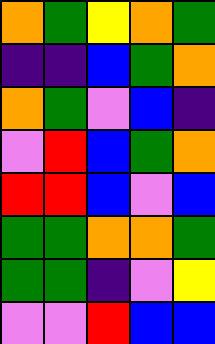[["orange", "green", "yellow", "orange", "green"], ["indigo", "indigo", "blue", "green", "orange"], ["orange", "green", "violet", "blue", "indigo"], ["violet", "red", "blue", "green", "orange"], ["red", "red", "blue", "violet", "blue"], ["green", "green", "orange", "orange", "green"], ["green", "green", "indigo", "violet", "yellow"], ["violet", "violet", "red", "blue", "blue"]]